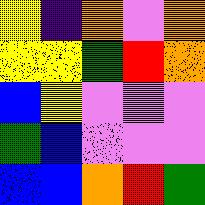[["yellow", "indigo", "orange", "violet", "orange"], ["yellow", "yellow", "green", "red", "orange"], ["blue", "yellow", "violet", "violet", "violet"], ["green", "blue", "violet", "violet", "violet"], ["blue", "blue", "orange", "red", "green"]]